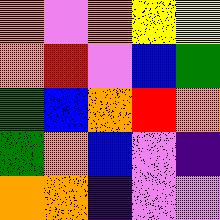[["orange", "violet", "orange", "yellow", "yellow"], ["orange", "red", "violet", "blue", "green"], ["green", "blue", "orange", "red", "orange"], ["green", "orange", "blue", "violet", "indigo"], ["orange", "orange", "indigo", "violet", "violet"]]